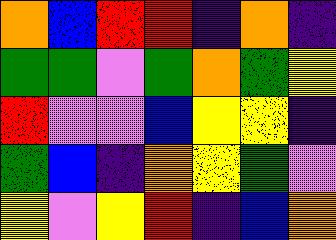[["orange", "blue", "red", "red", "indigo", "orange", "indigo"], ["green", "green", "violet", "green", "orange", "green", "yellow"], ["red", "violet", "violet", "blue", "yellow", "yellow", "indigo"], ["green", "blue", "indigo", "orange", "yellow", "green", "violet"], ["yellow", "violet", "yellow", "red", "indigo", "blue", "orange"]]